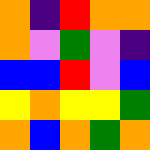[["orange", "indigo", "red", "orange", "orange"], ["orange", "violet", "green", "violet", "indigo"], ["blue", "blue", "red", "violet", "blue"], ["yellow", "orange", "yellow", "yellow", "green"], ["orange", "blue", "orange", "green", "orange"]]